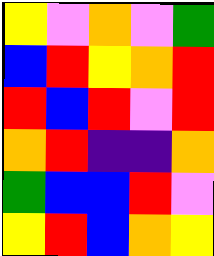[["yellow", "violet", "orange", "violet", "green"], ["blue", "red", "yellow", "orange", "red"], ["red", "blue", "red", "violet", "red"], ["orange", "red", "indigo", "indigo", "orange"], ["green", "blue", "blue", "red", "violet"], ["yellow", "red", "blue", "orange", "yellow"]]